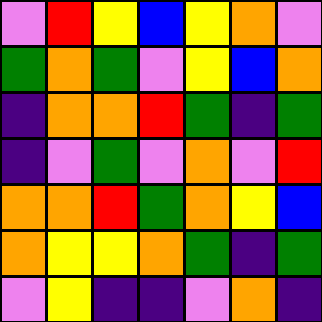[["violet", "red", "yellow", "blue", "yellow", "orange", "violet"], ["green", "orange", "green", "violet", "yellow", "blue", "orange"], ["indigo", "orange", "orange", "red", "green", "indigo", "green"], ["indigo", "violet", "green", "violet", "orange", "violet", "red"], ["orange", "orange", "red", "green", "orange", "yellow", "blue"], ["orange", "yellow", "yellow", "orange", "green", "indigo", "green"], ["violet", "yellow", "indigo", "indigo", "violet", "orange", "indigo"]]